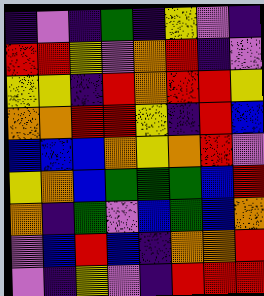[["indigo", "violet", "indigo", "green", "indigo", "yellow", "violet", "indigo"], ["red", "red", "yellow", "violet", "orange", "red", "indigo", "violet"], ["yellow", "yellow", "indigo", "red", "orange", "red", "red", "yellow"], ["orange", "orange", "red", "red", "yellow", "indigo", "red", "blue"], ["blue", "blue", "blue", "orange", "yellow", "orange", "red", "violet"], ["yellow", "orange", "blue", "green", "green", "green", "blue", "red"], ["orange", "indigo", "green", "violet", "blue", "green", "blue", "orange"], ["violet", "blue", "red", "blue", "indigo", "orange", "orange", "red"], ["violet", "indigo", "yellow", "violet", "indigo", "red", "red", "red"]]